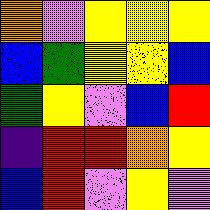[["orange", "violet", "yellow", "yellow", "yellow"], ["blue", "green", "yellow", "yellow", "blue"], ["green", "yellow", "violet", "blue", "red"], ["indigo", "red", "red", "orange", "yellow"], ["blue", "red", "violet", "yellow", "violet"]]